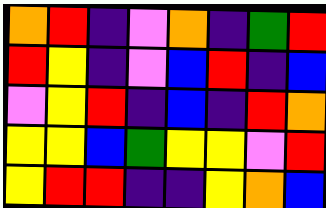[["orange", "red", "indigo", "violet", "orange", "indigo", "green", "red"], ["red", "yellow", "indigo", "violet", "blue", "red", "indigo", "blue"], ["violet", "yellow", "red", "indigo", "blue", "indigo", "red", "orange"], ["yellow", "yellow", "blue", "green", "yellow", "yellow", "violet", "red"], ["yellow", "red", "red", "indigo", "indigo", "yellow", "orange", "blue"]]